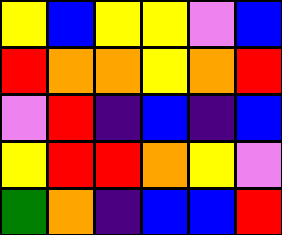[["yellow", "blue", "yellow", "yellow", "violet", "blue"], ["red", "orange", "orange", "yellow", "orange", "red"], ["violet", "red", "indigo", "blue", "indigo", "blue"], ["yellow", "red", "red", "orange", "yellow", "violet"], ["green", "orange", "indigo", "blue", "blue", "red"]]